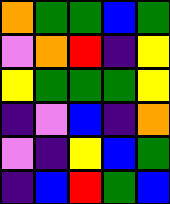[["orange", "green", "green", "blue", "green"], ["violet", "orange", "red", "indigo", "yellow"], ["yellow", "green", "green", "green", "yellow"], ["indigo", "violet", "blue", "indigo", "orange"], ["violet", "indigo", "yellow", "blue", "green"], ["indigo", "blue", "red", "green", "blue"]]